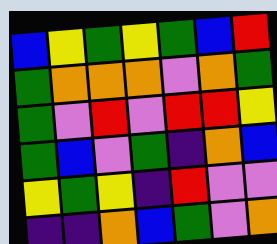[["blue", "yellow", "green", "yellow", "green", "blue", "red"], ["green", "orange", "orange", "orange", "violet", "orange", "green"], ["green", "violet", "red", "violet", "red", "red", "yellow"], ["green", "blue", "violet", "green", "indigo", "orange", "blue"], ["yellow", "green", "yellow", "indigo", "red", "violet", "violet"], ["indigo", "indigo", "orange", "blue", "green", "violet", "orange"]]